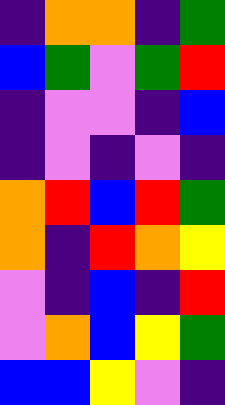[["indigo", "orange", "orange", "indigo", "green"], ["blue", "green", "violet", "green", "red"], ["indigo", "violet", "violet", "indigo", "blue"], ["indigo", "violet", "indigo", "violet", "indigo"], ["orange", "red", "blue", "red", "green"], ["orange", "indigo", "red", "orange", "yellow"], ["violet", "indigo", "blue", "indigo", "red"], ["violet", "orange", "blue", "yellow", "green"], ["blue", "blue", "yellow", "violet", "indigo"]]